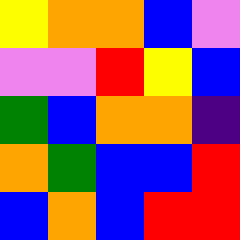[["yellow", "orange", "orange", "blue", "violet"], ["violet", "violet", "red", "yellow", "blue"], ["green", "blue", "orange", "orange", "indigo"], ["orange", "green", "blue", "blue", "red"], ["blue", "orange", "blue", "red", "red"]]